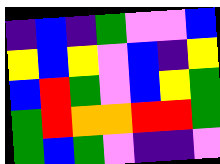[["indigo", "blue", "indigo", "green", "violet", "violet", "blue"], ["yellow", "blue", "yellow", "violet", "blue", "indigo", "yellow"], ["blue", "red", "green", "violet", "blue", "yellow", "green"], ["green", "red", "orange", "orange", "red", "red", "green"], ["green", "blue", "green", "violet", "indigo", "indigo", "violet"]]